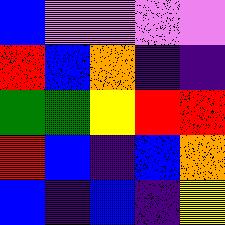[["blue", "violet", "violet", "violet", "violet"], ["red", "blue", "orange", "indigo", "indigo"], ["green", "green", "yellow", "red", "red"], ["red", "blue", "indigo", "blue", "orange"], ["blue", "indigo", "blue", "indigo", "yellow"]]